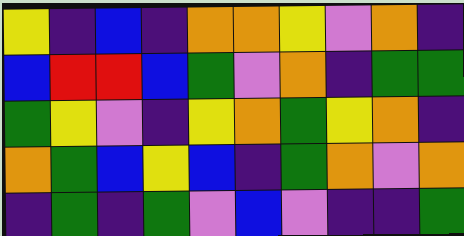[["yellow", "indigo", "blue", "indigo", "orange", "orange", "yellow", "violet", "orange", "indigo"], ["blue", "red", "red", "blue", "green", "violet", "orange", "indigo", "green", "green"], ["green", "yellow", "violet", "indigo", "yellow", "orange", "green", "yellow", "orange", "indigo"], ["orange", "green", "blue", "yellow", "blue", "indigo", "green", "orange", "violet", "orange"], ["indigo", "green", "indigo", "green", "violet", "blue", "violet", "indigo", "indigo", "green"]]